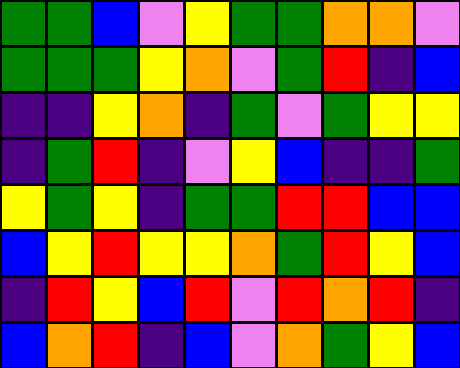[["green", "green", "blue", "violet", "yellow", "green", "green", "orange", "orange", "violet"], ["green", "green", "green", "yellow", "orange", "violet", "green", "red", "indigo", "blue"], ["indigo", "indigo", "yellow", "orange", "indigo", "green", "violet", "green", "yellow", "yellow"], ["indigo", "green", "red", "indigo", "violet", "yellow", "blue", "indigo", "indigo", "green"], ["yellow", "green", "yellow", "indigo", "green", "green", "red", "red", "blue", "blue"], ["blue", "yellow", "red", "yellow", "yellow", "orange", "green", "red", "yellow", "blue"], ["indigo", "red", "yellow", "blue", "red", "violet", "red", "orange", "red", "indigo"], ["blue", "orange", "red", "indigo", "blue", "violet", "orange", "green", "yellow", "blue"]]